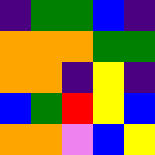[["indigo", "green", "green", "blue", "indigo"], ["orange", "orange", "orange", "green", "green"], ["orange", "orange", "indigo", "yellow", "indigo"], ["blue", "green", "red", "yellow", "blue"], ["orange", "orange", "violet", "blue", "yellow"]]